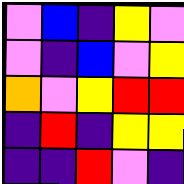[["violet", "blue", "indigo", "yellow", "violet"], ["violet", "indigo", "blue", "violet", "yellow"], ["orange", "violet", "yellow", "red", "red"], ["indigo", "red", "indigo", "yellow", "yellow"], ["indigo", "indigo", "red", "violet", "indigo"]]